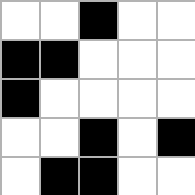[["white", "white", "black", "white", "white"], ["black", "black", "white", "white", "white"], ["black", "white", "white", "white", "white"], ["white", "white", "black", "white", "black"], ["white", "black", "black", "white", "white"]]